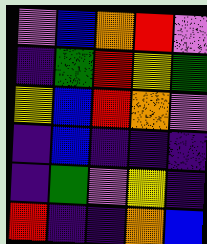[["violet", "blue", "orange", "red", "violet"], ["indigo", "green", "red", "yellow", "green"], ["yellow", "blue", "red", "orange", "violet"], ["indigo", "blue", "indigo", "indigo", "indigo"], ["indigo", "green", "violet", "yellow", "indigo"], ["red", "indigo", "indigo", "orange", "blue"]]